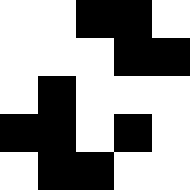[["white", "white", "black", "black", "white"], ["white", "white", "white", "black", "black"], ["white", "black", "white", "white", "white"], ["black", "black", "white", "black", "white"], ["white", "black", "black", "white", "white"]]